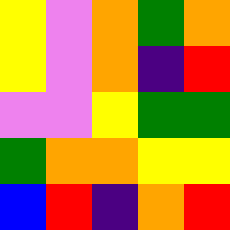[["yellow", "violet", "orange", "green", "orange"], ["yellow", "violet", "orange", "indigo", "red"], ["violet", "violet", "yellow", "green", "green"], ["green", "orange", "orange", "yellow", "yellow"], ["blue", "red", "indigo", "orange", "red"]]